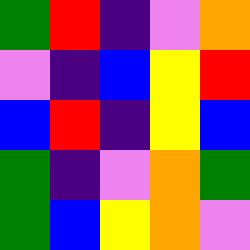[["green", "red", "indigo", "violet", "orange"], ["violet", "indigo", "blue", "yellow", "red"], ["blue", "red", "indigo", "yellow", "blue"], ["green", "indigo", "violet", "orange", "green"], ["green", "blue", "yellow", "orange", "violet"]]